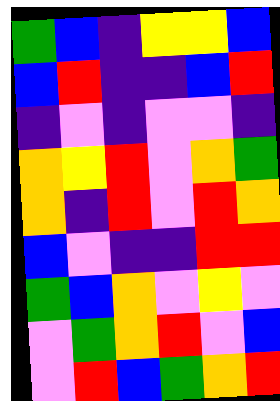[["green", "blue", "indigo", "yellow", "yellow", "blue"], ["blue", "red", "indigo", "indigo", "blue", "red"], ["indigo", "violet", "indigo", "violet", "violet", "indigo"], ["orange", "yellow", "red", "violet", "orange", "green"], ["orange", "indigo", "red", "violet", "red", "orange"], ["blue", "violet", "indigo", "indigo", "red", "red"], ["green", "blue", "orange", "violet", "yellow", "violet"], ["violet", "green", "orange", "red", "violet", "blue"], ["violet", "red", "blue", "green", "orange", "red"]]